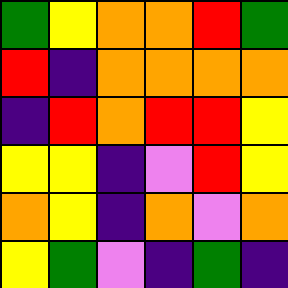[["green", "yellow", "orange", "orange", "red", "green"], ["red", "indigo", "orange", "orange", "orange", "orange"], ["indigo", "red", "orange", "red", "red", "yellow"], ["yellow", "yellow", "indigo", "violet", "red", "yellow"], ["orange", "yellow", "indigo", "orange", "violet", "orange"], ["yellow", "green", "violet", "indigo", "green", "indigo"]]